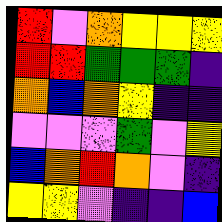[["red", "violet", "orange", "yellow", "yellow", "yellow"], ["red", "red", "green", "green", "green", "indigo"], ["orange", "blue", "orange", "yellow", "indigo", "indigo"], ["violet", "violet", "violet", "green", "violet", "yellow"], ["blue", "orange", "red", "orange", "violet", "indigo"], ["yellow", "yellow", "violet", "indigo", "indigo", "blue"]]